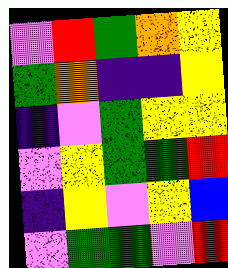[["violet", "red", "green", "orange", "yellow"], ["green", "orange", "indigo", "indigo", "yellow"], ["indigo", "violet", "green", "yellow", "yellow"], ["violet", "yellow", "green", "green", "red"], ["indigo", "yellow", "violet", "yellow", "blue"], ["violet", "green", "green", "violet", "red"]]